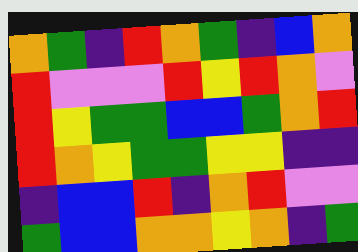[["orange", "green", "indigo", "red", "orange", "green", "indigo", "blue", "orange"], ["red", "violet", "violet", "violet", "red", "yellow", "red", "orange", "violet"], ["red", "yellow", "green", "green", "blue", "blue", "green", "orange", "red"], ["red", "orange", "yellow", "green", "green", "yellow", "yellow", "indigo", "indigo"], ["indigo", "blue", "blue", "red", "indigo", "orange", "red", "violet", "violet"], ["green", "blue", "blue", "orange", "orange", "yellow", "orange", "indigo", "green"]]